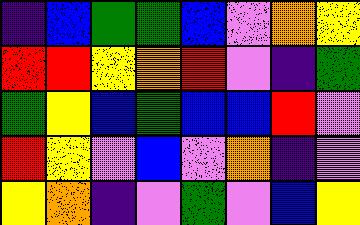[["indigo", "blue", "green", "green", "blue", "violet", "orange", "yellow"], ["red", "red", "yellow", "orange", "red", "violet", "indigo", "green"], ["green", "yellow", "blue", "green", "blue", "blue", "red", "violet"], ["red", "yellow", "violet", "blue", "violet", "orange", "indigo", "violet"], ["yellow", "orange", "indigo", "violet", "green", "violet", "blue", "yellow"]]